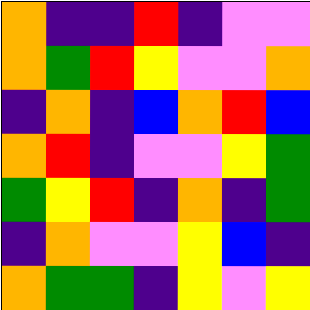[["orange", "indigo", "indigo", "red", "indigo", "violet", "violet"], ["orange", "green", "red", "yellow", "violet", "violet", "orange"], ["indigo", "orange", "indigo", "blue", "orange", "red", "blue"], ["orange", "red", "indigo", "violet", "violet", "yellow", "green"], ["green", "yellow", "red", "indigo", "orange", "indigo", "green"], ["indigo", "orange", "violet", "violet", "yellow", "blue", "indigo"], ["orange", "green", "green", "indigo", "yellow", "violet", "yellow"]]